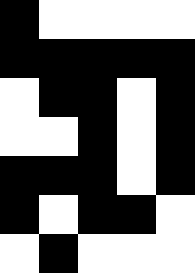[["black", "white", "white", "white", "white"], ["black", "black", "black", "black", "black"], ["white", "black", "black", "white", "black"], ["white", "white", "black", "white", "black"], ["black", "black", "black", "white", "black"], ["black", "white", "black", "black", "white"], ["white", "black", "white", "white", "white"]]